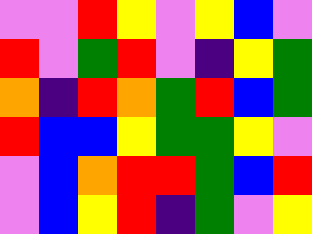[["violet", "violet", "red", "yellow", "violet", "yellow", "blue", "violet"], ["red", "violet", "green", "red", "violet", "indigo", "yellow", "green"], ["orange", "indigo", "red", "orange", "green", "red", "blue", "green"], ["red", "blue", "blue", "yellow", "green", "green", "yellow", "violet"], ["violet", "blue", "orange", "red", "red", "green", "blue", "red"], ["violet", "blue", "yellow", "red", "indigo", "green", "violet", "yellow"]]